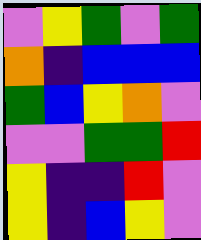[["violet", "yellow", "green", "violet", "green"], ["orange", "indigo", "blue", "blue", "blue"], ["green", "blue", "yellow", "orange", "violet"], ["violet", "violet", "green", "green", "red"], ["yellow", "indigo", "indigo", "red", "violet"], ["yellow", "indigo", "blue", "yellow", "violet"]]